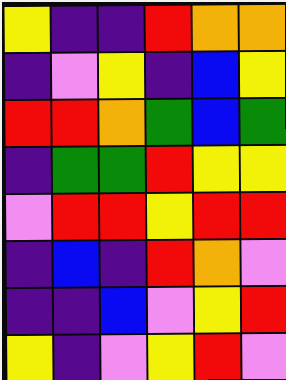[["yellow", "indigo", "indigo", "red", "orange", "orange"], ["indigo", "violet", "yellow", "indigo", "blue", "yellow"], ["red", "red", "orange", "green", "blue", "green"], ["indigo", "green", "green", "red", "yellow", "yellow"], ["violet", "red", "red", "yellow", "red", "red"], ["indigo", "blue", "indigo", "red", "orange", "violet"], ["indigo", "indigo", "blue", "violet", "yellow", "red"], ["yellow", "indigo", "violet", "yellow", "red", "violet"]]